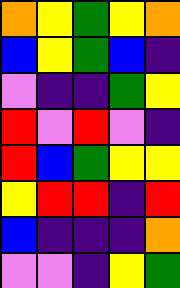[["orange", "yellow", "green", "yellow", "orange"], ["blue", "yellow", "green", "blue", "indigo"], ["violet", "indigo", "indigo", "green", "yellow"], ["red", "violet", "red", "violet", "indigo"], ["red", "blue", "green", "yellow", "yellow"], ["yellow", "red", "red", "indigo", "red"], ["blue", "indigo", "indigo", "indigo", "orange"], ["violet", "violet", "indigo", "yellow", "green"]]